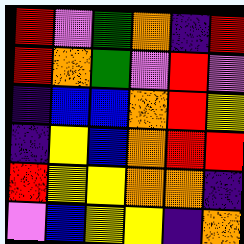[["red", "violet", "green", "orange", "indigo", "red"], ["red", "orange", "green", "violet", "red", "violet"], ["indigo", "blue", "blue", "orange", "red", "yellow"], ["indigo", "yellow", "blue", "orange", "red", "red"], ["red", "yellow", "yellow", "orange", "orange", "indigo"], ["violet", "blue", "yellow", "yellow", "indigo", "orange"]]